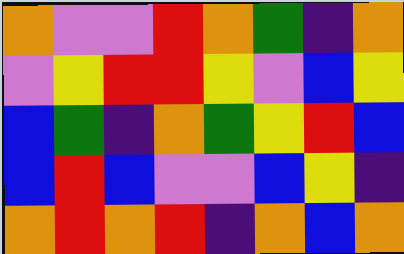[["orange", "violet", "violet", "red", "orange", "green", "indigo", "orange"], ["violet", "yellow", "red", "red", "yellow", "violet", "blue", "yellow"], ["blue", "green", "indigo", "orange", "green", "yellow", "red", "blue"], ["blue", "red", "blue", "violet", "violet", "blue", "yellow", "indigo"], ["orange", "red", "orange", "red", "indigo", "orange", "blue", "orange"]]